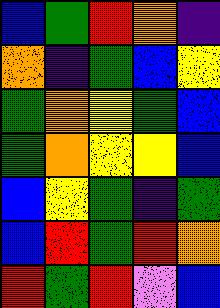[["blue", "green", "red", "orange", "indigo"], ["orange", "indigo", "green", "blue", "yellow"], ["green", "orange", "yellow", "green", "blue"], ["green", "orange", "yellow", "yellow", "blue"], ["blue", "yellow", "green", "indigo", "green"], ["blue", "red", "green", "red", "orange"], ["red", "green", "red", "violet", "blue"]]